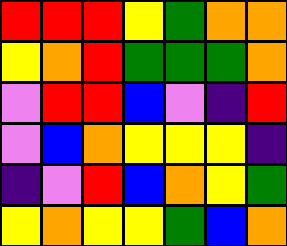[["red", "red", "red", "yellow", "green", "orange", "orange"], ["yellow", "orange", "red", "green", "green", "green", "orange"], ["violet", "red", "red", "blue", "violet", "indigo", "red"], ["violet", "blue", "orange", "yellow", "yellow", "yellow", "indigo"], ["indigo", "violet", "red", "blue", "orange", "yellow", "green"], ["yellow", "orange", "yellow", "yellow", "green", "blue", "orange"]]